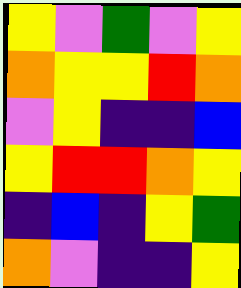[["yellow", "violet", "green", "violet", "yellow"], ["orange", "yellow", "yellow", "red", "orange"], ["violet", "yellow", "indigo", "indigo", "blue"], ["yellow", "red", "red", "orange", "yellow"], ["indigo", "blue", "indigo", "yellow", "green"], ["orange", "violet", "indigo", "indigo", "yellow"]]